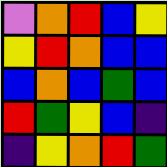[["violet", "orange", "red", "blue", "yellow"], ["yellow", "red", "orange", "blue", "blue"], ["blue", "orange", "blue", "green", "blue"], ["red", "green", "yellow", "blue", "indigo"], ["indigo", "yellow", "orange", "red", "green"]]